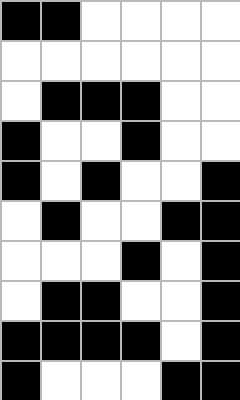[["black", "black", "white", "white", "white", "white"], ["white", "white", "white", "white", "white", "white"], ["white", "black", "black", "black", "white", "white"], ["black", "white", "white", "black", "white", "white"], ["black", "white", "black", "white", "white", "black"], ["white", "black", "white", "white", "black", "black"], ["white", "white", "white", "black", "white", "black"], ["white", "black", "black", "white", "white", "black"], ["black", "black", "black", "black", "white", "black"], ["black", "white", "white", "white", "black", "black"]]